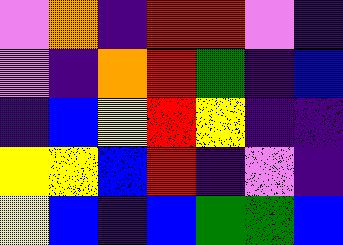[["violet", "orange", "indigo", "red", "red", "violet", "indigo"], ["violet", "indigo", "orange", "red", "green", "indigo", "blue"], ["indigo", "blue", "yellow", "red", "yellow", "indigo", "indigo"], ["yellow", "yellow", "blue", "red", "indigo", "violet", "indigo"], ["yellow", "blue", "indigo", "blue", "green", "green", "blue"]]